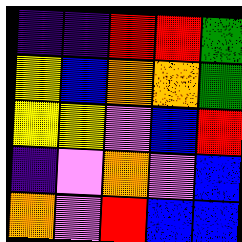[["indigo", "indigo", "red", "red", "green"], ["yellow", "blue", "orange", "orange", "green"], ["yellow", "yellow", "violet", "blue", "red"], ["indigo", "violet", "orange", "violet", "blue"], ["orange", "violet", "red", "blue", "blue"]]